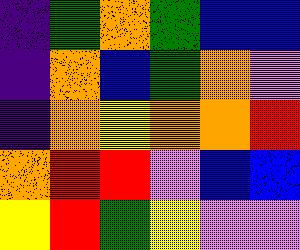[["indigo", "green", "orange", "green", "blue", "blue"], ["indigo", "orange", "blue", "green", "orange", "violet"], ["indigo", "orange", "yellow", "orange", "orange", "red"], ["orange", "red", "red", "violet", "blue", "blue"], ["yellow", "red", "green", "yellow", "violet", "violet"]]